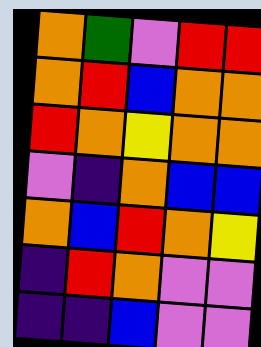[["orange", "green", "violet", "red", "red"], ["orange", "red", "blue", "orange", "orange"], ["red", "orange", "yellow", "orange", "orange"], ["violet", "indigo", "orange", "blue", "blue"], ["orange", "blue", "red", "orange", "yellow"], ["indigo", "red", "orange", "violet", "violet"], ["indigo", "indigo", "blue", "violet", "violet"]]